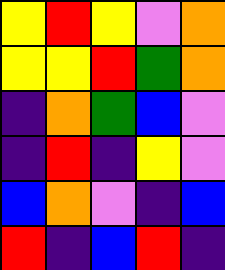[["yellow", "red", "yellow", "violet", "orange"], ["yellow", "yellow", "red", "green", "orange"], ["indigo", "orange", "green", "blue", "violet"], ["indigo", "red", "indigo", "yellow", "violet"], ["blue", "orange", "violet", "indigo", "blue"], ["red", "indigo", "blue", "red", "indigo"]]